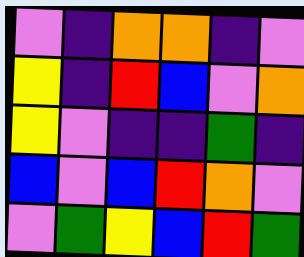[["violet", "indigo", "orange", "orange", "indigo", "violet"], ["yellow", "indigo", "red", "blue", "violet", "orange"], ["yellow", "violet", "indigo", "indigo", "green", "indigo"], ["blue", "violet", "blue", "red", "orange", "violet"], ["violet", "green", "yellow", "blue", "red", "green"]]